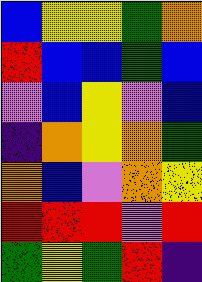[["blue", "yellow", "yellow", "green", "orange"], ["red", "blue", "blue", "green", "blue"], ["violet", "blue", "yellow", "violet", "blue"], ["indigo", "orange", "yellow", "orange", "green"], ["orange", "blue", "violet", "orange", "yellow"], ["red", "red", "red", "violet", "red"], ["green", "yellow", "green", "red", "indigo"]]